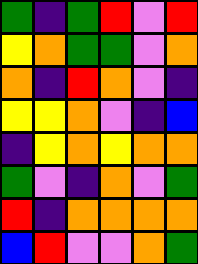[["green", "indigo", "green", "red", "violet", "red"], ["yellow", "orange", "green", "green", "violet", "orange"], ["orange", "indigo", "red", "orange", "violet", "indigo"], ["yellow", "yellow", "orange", "violet", "indigo", "blue"], ["indigo", "yellow", "orange", "yellow", "orange", "orange"], ["green", "violet", "indigo", "orange", "violet", "green"], ["red", "indigo", "orange", "orange", "orange", "orange"], ["blue", "red", "violet", "violet", "orange", "green"]]